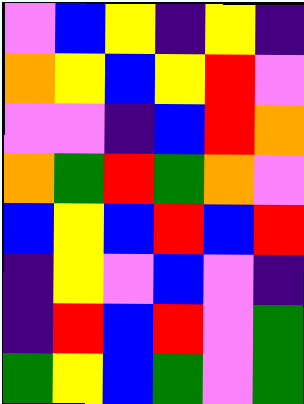[["violet", "blue", "yellow", "indigo", "yellow", "indigo"], ["orange", "yellow", "blue", "yellow", "red", "violet"], ["violet", "violet", "indigo", "blue", "red", "orange"], ["orange", "green", "red", "green", "orange", "violet"], ["blue", "yellow", "blue", "red", "blue", "red"], ["indigo", "yellow", "violet", "blue", "violet", "indigo"], ["indigo", "red", "blue", "red", "violet", "green"], ["green", "yellow", "blue", "green", "violet", "green"]]